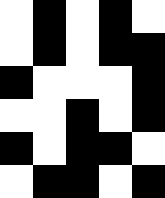[["white", "black", "white", "black", "white"], ["white", "black", "white", "black", "black"], ["black", "white", "white", "white", "black"], ["white", "white", "black", "white", "black"], ["black", "white", "black", "black", "white"], ["white", "black", "black", "white", "black"]]